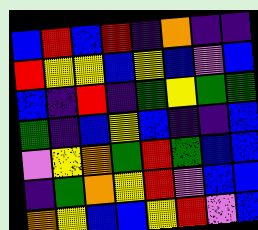[["blue", "red", "blue", "red", "indigo", "orange", "indigo", "indigo"], ["red", "yellow", "yellow", "blue", "yellow", "blue", "violet", "blue"], ["blue", "indigo", "red", "indigo", "green", "yellow", "green", "green"], ["green", "indigo", "blue", "yellow", "blue", "indigo", "indigo", "blue"], ["violet", "yellow", "orange", "green", "red", "green", "blue", "blue"], ["indigo", "green", "orange", "yellow", "red", "violet", "blue", "blue"], ["orange", "yellow", "blue", "blue", "yellow", "red", "violet", "blue"]]